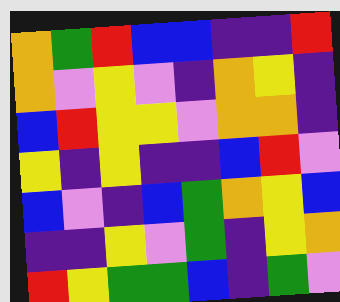[["orange", "green", "red", "blue", "blue", "indigo", "indigo", "red"], ["orange", "violet", "yellow", "violet", "indigo", "orange", "yellow", "indigo"], ["blue", "red", "yellow", "yellow", "violet", "orange", "orange", "indigo"], ["yellow", "indigo", "yellow", "indigo", "indigo", "blue", "red", "violet"], ["blue", "violet", "indigo", "blue", "green", "orange", "yellow", "blue"], ["indigo", "indigo", "yellow", "violet", "green", "indigo", "yellow", "orange"], ["red", "yellow", "green", "green", "blue", "indigo", "green", "violet"]]